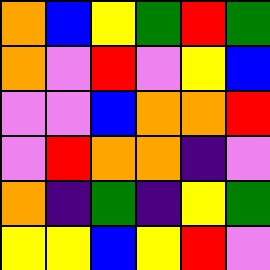[["orange", "blue", "yellow", "green", "red", "green"], ["orange", "violet", "red", "violet", "yellow", "blue"], ["violet", "violet", "blue", "orange", "orange", "red"], ["violet", "red", "orange", "orange", "indigo", "violet"], ["orange", "indigo", "green", "indigo", "yellow", "green"], ["yellow", "yellow", "blue", "yellow", "red", "violet"]]